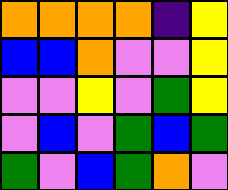[["orange", "orange", "orange", "orange", "indigo", "yellow"], ["blue", "blue", "orange", "violet", "violet", "yellow"], ["violet", "violet", "yellow", "violet", "green", "yellow"], ["violet", "blue", "violet", "green", "blue", "green"], ["green", "violet", "blue", "green", "orange", "violet"]]